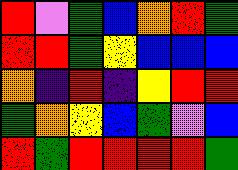[["red", "violet", "green", "blue", "orange", "red", "green"], ["red", "red", "green", "yellow", "blue", "blue", "blue"], ["orange", "indigo", "red", "indigo", "yellow", "red", "red"], ["green", "orange", "yellow", "blue", "green", "violet", "blue"], ["red", "green", "red", "red", "red", "red", "green"]]